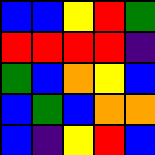[["blue", "blue", "yellow", "red", "green"], ["red", "red", "red", "red", "indigo"], ["green", "blue", "orange", "yellow", "blue"], ["blue", "green", "blue", "orange", "orange"], ["blue", "indigo", "yellow", "red", "blue"]]